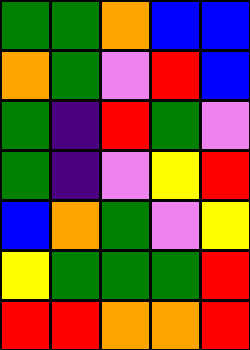[["green", "green", "orange", "blue", "blue"], ["orange", "green", "violet", "red", "blue"], ["green", "indigo", "red", "green", "violet"], ["green", "indigo", "violet", "yellow", "red"], ["blue", "orange", "green", "violet", "yellow"], ["yellow", "green", "green", "green", "red"], ["red", "red", "orange", "orange", "red"]]